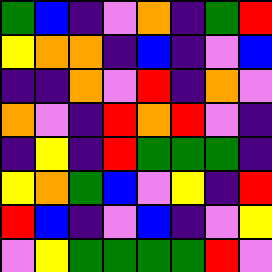[["green", "blue", "indigo", "violet", "orange", "indigo", "green", "red"], ["yellow", "orange", "orange", "indigo", "blue", "indigo", "violet", "blue"], ["indigo", "indigo", "orange", "violet", "red", "indigo", "orange", "violet"], ["orange", "violet", "indigo", "red", "orange", "red", "violet", "indigo"], ["indigo", "yellow", "indigo", "red", "green", "green", "green", "indigo"], ["yellow", "orange", "green", "blue", "violet", "yellow", "indigo", "red"], ["red", "blue", "indigo", "violet", "blue", "indigo", "violet", "yellow"], ["violet", "yellow", "green", "green", "green", "green", "red", "violet"]]